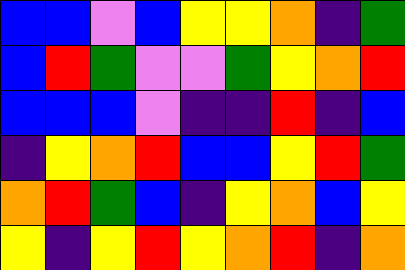[["blue", "blue", "violet", "blue", "yellow", "yellow", "orange", "indigo", "green"], ["blue", "red", "green", "violet", "violet", "green", "yellow", "orange", "red"], ["blue", "blue", "blue", "violet", "indigo", "indigo", "red", "indigo", "blue"], ["indigo", "yellow", "orange", "red", "blue", "blue", "yellow", "red", "green"], ["orange", "red", "green", "blue", "indigo", "yellow", "orange", "blue", "yellow"], ["yellow", "indigo", "yellow", "red", "yellow", "orange", "red", "indigo", "orange"]]